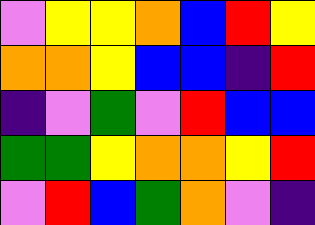[["violet", "yellow", "yellow", "orange", "blue", "red", "yellow"], ["orange", "orange", "yellow", "blue", "blue", "indigo", "red"], ["indigo", "violet", "green", "violet", "red", "blue", "blue"], ["green", "green", "yellow", "orange", "orange", "yellow", "red"], ["violet", "red", "blue", "green", "orange", "violet", "indigo"]]